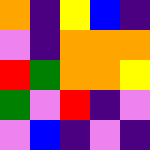[["orange", "indigo", "yellow", "blue", "indigo"], ["violet", "indigo", "orange", "orange", "orange"], ["red", "green", "orange", "orange", "yellow"], ["green", "violet", "red", "indigo", "violet"], ["violet", "blue", "indigo", "violet", "indigo"]]